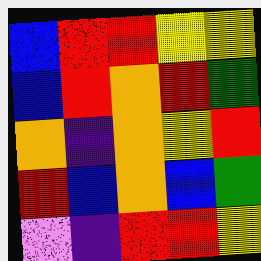[["blue", "red", "red", "yellow", "yellow"], ["blue", "red", "orange", "red", "green"], ["orange", "indigo", "orange", "yellow", "red"], ["red", "blue", "orange", "blue", "green"], ["violet", "indigo", "red", "red", "yellow"]]